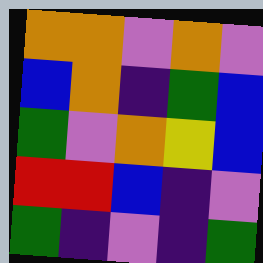[["orange", "orange", "violet", "orange", "violet"], ["blue", "orange", "indigo", "green", "blue"], ["green", "violet", "orange", "yellow", "blue"], ["red", "red", "blue", "indigo", "violet"], ["green", "indigo", "violet", "indigo", "green"]]